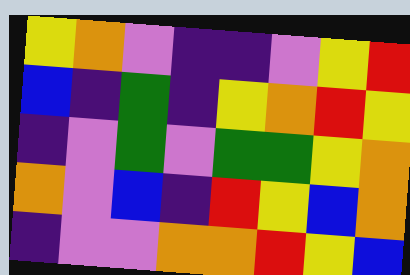[["yellow", "orange", "violet", "indigo", "indigo", "violet", "yellow", "red"], ["blue", "indigo", "green", "indigo", "yellow", "orange", "red", "yellow"], ["indigo", "violet", "green", "violet", "green", "green", "yellow", "orange"], ["orange", "violet", "blue", "indigo", "red", "yellow", "blue", "orange"], ["indigo", "violet", "violet", "orange", "orange", "red", "yellow", "blue"]]